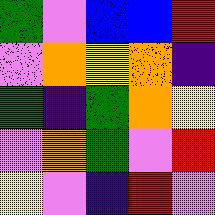[["green", "violet", "blue", "blue", "red"], ["violet", "orange", "yellow", "orange", "indigo"], ["green", "indigo", "green", "orange", "yellow"], ["violet", "orange", "green", "violet", "red"], ["yellow", "violet", "indigo", "red", "violet"]]